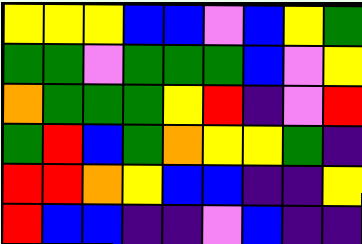[["yellow", "yellow", "yellow", "blue", "blue", "violet", "blue", "yellow", "green"], ["green", "green", "violet", "green", "green", "green", "blue", "violet", "yellow"], ["orange", "green", "green", "green", "yellow", "red", "indigo", "violet", "red"], ["green", "red", "blue", "green", "orange", "yellow", "yellow", "green", "indigo"], ["red", "red", "orange", "yellow", "blue", "blue", "indigo", "indigo", "yellow"], ["red", "blue", "blue", "indigo", "indigo", "violet", "blue", "indigo", "indigo"]]